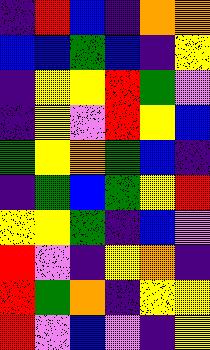[["indigo", "red", "blue", "indigo", "orange", "orange"], ["blue", "blue", "green", "blue", "indigo", "yellow"], ["indigo", "yellow", "yellow", "red", "green", "violet"], ["indigo", "yellow", "violet", "red", "yellow", "blue"], ["green", "yellow", "orange", "green", "blue", "indigo"], ["indigo", "green", "blue", "green", "yellow", "red"], ["yellow", "yellow", "green", "indigo", "blue", "violet"], ["red", "violet", "indigo", "yellow", "orange", "indigo"], ["red", "green", "orange", "indigo", "yellow", "yellow"], ["red", "violet", "blue", "violet", "indigo", "yellow"]]